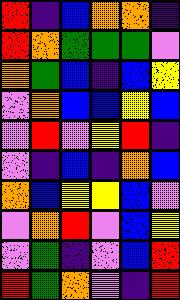[["red", "indigo", "blue", "orange", "orange", "indigo"], ["red", "orange", "green", "green", "green", "violet"], ["orange", "green", "blue", "indigo", "blue", "yellow"], ["violet", "orange", "blue", "blue", "yellow", "blue"], ["violet", "red", "violet", "yellow", "red", "indigo"], ["violet", "indigo", "blue", "indigo", "orange", "blue"], ["orange", "blue", "yellow", "yellow", "blue", "violet"], ["violet", "orange", "red", "violet", "blue", "yellow"], ["violet", "green", "indigo", "violet", "blue", "red"], ["red", "green", "orange", "violet", "indigo", "red"]]